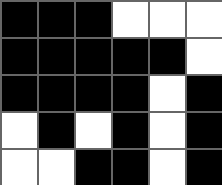[["black", "black", "black", "white", "white", "white"], ["black", "black", "black", "black", "black", "white"], ["black", "black", "black", "black", "white", "black"], ["white", "black", "white", "black", "white", "black"], ["white", "white", "black", "black", "white", "black"]]